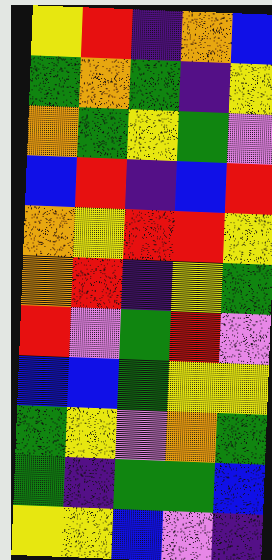[["yellow", "red", "indigo", "orange", "blue"], ["green", "orange", "green", "indigo", "yellow"], ["orange", "green", "yellow", "green", "violet"], ["blue", "red", "indigo", "blue", "red"], ["orange", "yellow", "red", "red", "yellow"], ["orange", "red", "indigo", "yellow", "green"], ["red", "violet", "green", "red", "violet"], ["blue", "blue", "green", "yellow", "yellow"], ["green", "yellow", "violet", "orange", "green"], ["green", "indigo", "green", "green", "blue"], ["yellow", "yellow", "blue", "violet", "indigo"]]